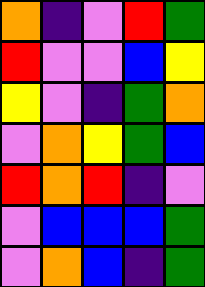[["orange", "indigo", "violet", "red", "green"], ["red", "violet", "violet", "blue", "yellow"], ["yellow", "violet", "indigo", "green", "orange"], ["violet", "orange", "yellow", "green", "blue"], ["red", "orange", "red", "indigo", "violet"], ["violet", "blue", "blue", "blue", "green"], ["violet", "orange", "blue", "indigo", "green"]]